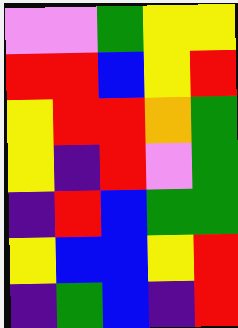[["violet", "violet", "green", "yellow", "yellow"], ["red", "red", "blue", "yellow", "red"], ["yellow", "red", "red", "orange", "green"], ["yellow", "indigo", "red", "violet", "green"], ["indigo", "red", "blue", "green", "green"], ["yellow", "blue", "blue", "yellow", "red"], ["indigo", "green", "blue", "indigo", "red"]]